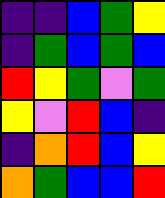[["indigo", "indigo", "blue", "green", "yellow"], ["indigo", "green", "blue", "green", "blue"], ["red", "yellow", "green", "violet", "green"], ["yellow", "violet", "red", "blue", "indigo"], ["indigo", "orange", "red", "blue", "yellow"], ["orange", "green", "blue", "blue", "red"]]